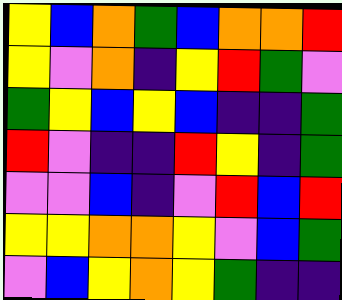[["yellow", "blue", "orange", "green", "blue", "orange", "orange", "red"], ["yellow", "violet", "orange", "indigo", "yellow", "red", "green", "violet"], ["green", "yellow", "blue", "yellow", "blue", "indigo", "indigo", "green"], ["red", "violet", "indigo", "indigo", "red", "yellow", "indigo", "green"], ["violet", "violet", "blue", "indigo", "violet", "red", "blue", "red"], ["yellow", "yellow", "orange", "orange", "yellow", "violet", "blue", "green"], ["violet", "blue", "yellow", "orange", "yellow", "green", "indigo", "indigo"]]